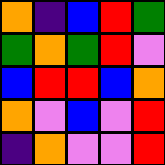[["orange", "indigo", "blue", "red", "green"], ["green", "orange", "green", "red", "violet"], ["blue", "red", "red", "blue", "orange"], ["orange", "violet", "blue", "violet", "red"], ["indigo", "orange", "violet", "violet", "red"]]